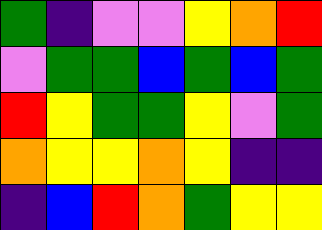[["green", "indigo", "violet", "violet", "yellow", "orange", "red"], ["violet", "green", "green", "blue", "green", "blue", "green"], ["red", "yellow", "green", "green", "yellow", "violet", "green"], ["orange", "yellow", "yellow", "orange", "yellow", "indigo", "indigo"], ["indigo", "blue", "red", "orange", "green", "yellow", "yellow"]]